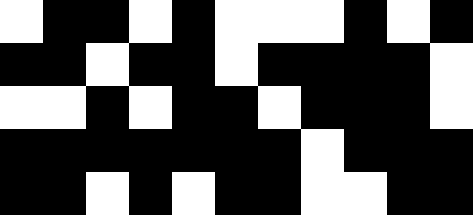[["white", "black", "black", "white", "black", "white", "white", "white", "black", "white", "black"], ["black", "black", "white", "black", "black", "white", "black", "black", "black", "black", "white"], ["white", "white", "black", "white", "black", "black", "white", "black", "black", "black", "white"], ["black", "black", "black", "black", "black", "black", "black", "white", "black", "black", "black"], ["black", "black", "white", "black", "white", "black", "black", "white", "white", "black", "black"]]